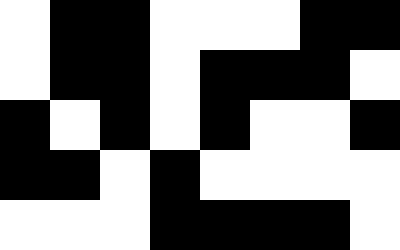[["white", "black", "black", "white", "white", "white", "black", "black"], ["white", "black", "black", "white", "black", "black", "black", "white"], ["black", "white", "black", "white", "black", "white", "white", "black"], ["black", "black", "white", "black", "white", "white", "white", "white"], ["white", "white", "white", "black", "black", "black", "black", "white"]]